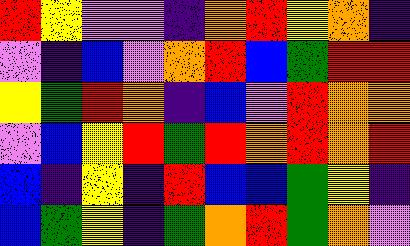[["red", "yellow", "violet", "violet", "indigo", "orange", "red", "yellow", "orange", "indigo"], ["violet", "indigo", "blue", "violet", "orange", "red", "blue", "green", "red", "red"], ["yellow", "green", "red", "orange", "indigo", "blue", "violet", "red", "orange", "orange"], ["violet", "blue", "yellow", "red", "green", "red", "orange", "red", "orange", "red"], ["blue", "indigo", "yellow", "indigo", "red", "blue", "blue", "green", "yellow", "indigo"], ["blue", "green", "yellow", "indigo", "green", "orange", "red", "green", "orange", "violet"]]